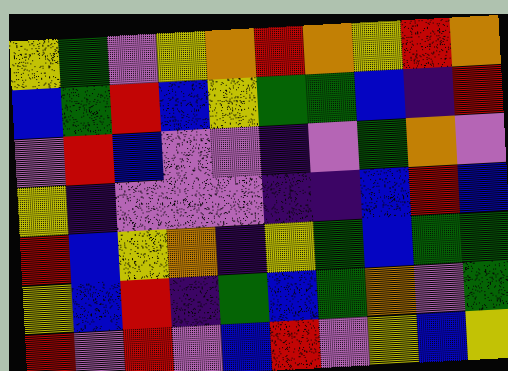[["yellow", "green", "violet", "yellow", "orange", "red", "orange", "yellow", "red", "orange"], ["blue", "green", "red", "blue", "yellow", "green", "green", "blue", "indigo", "red"], ["violet", "red", "blue", "violet", "violet", "indigo", "violet", "green", "orange", "violet"], ["yellow", "indigo", "violet", "violet", "violet", "indigo", "indigo", "blue", "red", "blue"], ["red", "blue", "yellow", "orange", "indigo", "yellow", "green", "blue", "green", "green"], ["yellow", "blue", "red", "indigo", "green", "blue", "green", "orange", "violet", "green"], ["red", "violet", "red", "violet", "blue", "red", "violet", "yellow", "blue", "yellow"]]